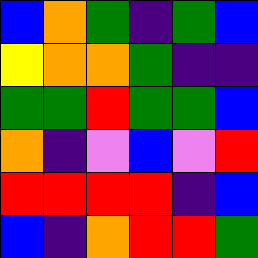[["blue", "orange", "green", "indigo", "green", "blue"], ["yellow", "orange", "orange", "green", "indigo", "indigo"], ["green", "green", "red", "green", "green", "blue"], ["orange", "indigo", "violet", "blue", "violet", "red"], ["red", "red", "red", "red", "indigo", "blue"], ["blue", "indigo", "orange", "red", "red", "green"]]